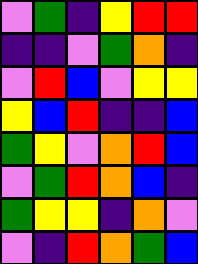[["violet", "green", "indigo", "yellow", "red", "red"], ["indigo", "indigo", "violet", "green", "orange", "indigo"], ["violet", "red", "blue", "violet", "yellow", "yellow"], ["yellow", "blue", "red", "indigo", "indigo", "blue"], ["green", "yellow", "violet", "orange", "red", "blue"], ["violet", "green", "red", "orange", "blue", "indigo"], ["green", "yellow", "yellow", "indigo", "orange", "violet"], ["violet", "indigo", "red", "orange", "green", "blue"]]